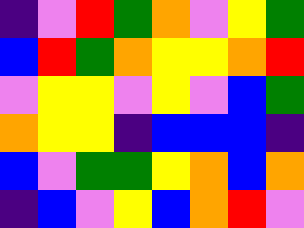[["indigo", "violet", "red", "green", "orange", "violet", "yellow", "green"], ["blue", "red", "green", "orange", "yellow", "yellow", "orange", "red"], ["violet", "yellow", "yellow", "violet", "yellow", "violet", "blue", "green"], ["orange", "yellow", "yellow", "indigo", "blue", "blue", "blue", "indigo"], ["blue", "violet", "green", "green", "yellow", "orange", "blue", "orange"], ["indigo", "blue", "violet", "yellow", "blue", "orange", "red", "violet"]]